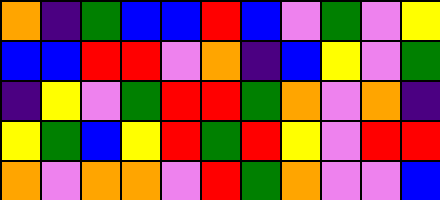[["orange", "indigo", "green", "blue", "blue", "red", "blue", "violet", "green", "violet", "yellow"], ["blue", "blue", "red", "red", "violet", "orange", "indigo", "blue", "yellow", "violet", "green"], ["indigo", "yellow", "violet", "green", "red", "red", "green", "orange", "violet", "orange", "indigo"], ["yellow", "green", "blue", "yellow", "red", "green", "red", "yellow", "violet", "red", "red"], ["orange", "violet", "orange", "orange", "violet", "red", "green", "orange", "violet", "violet", "blue"]]